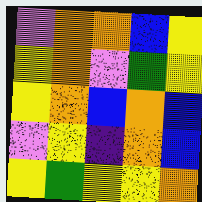[["violet", "orange", "orange", "blue", "yellow"], ["yellow", "orange", "violet", "green", "yellow"], ["yellow", "orange", "blue", "orange", "blue"], ["violet", "yellow", "indigo", "orange", "blue"], ["yellow", "green", "yellow", "yellow", "orange"]]